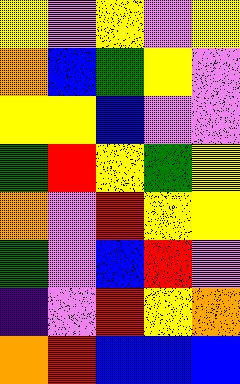[["yellow", "violet", "yellow", "violet", "yellow"], ["orange", "blue", "green", "yellow", "violet"], ["yellow", "yellow", "blue", "violet", "violet"], ["green", "red", "yellow", "green", "yellow"], ["orange", "violet", "red", "yellow", "yellow"], ["green", "violet", "blue", "red", "violet"], ["indigo", "violet", "red", "yellow", "orange"], ["orange", "red", "blue", "blue", "blue"]]